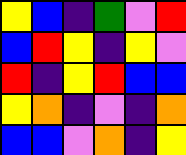[["yellow", "blue", "indigo", "green", "violet", "red"], ["blue", "red", "yellow", "indigo", "yellow", "violet"], ["red", "indigo", "yellow", "red", "blue", "blue"], ["yellow", "orange", "indigo", "violet", "indigo", "orange"], ["blue", "blue", "violet", "orange", "indigo", "yellow"]]